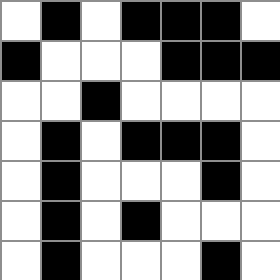[["white", "black", "white", "black", "black", "black", "white"], ["black", "white", "white", "white", "black", "black", "black"], ["white", "white", "black", "white", "white", "white", "white"], ["white", "black", "white", "black", "black", "black", "white"], ["white", "black", "white", "white", "white", "black", "white"], ["white", "black", "white", "black", "white", "white", "white"], ["white", "black", "white", "white", "white", "black", "white"]]